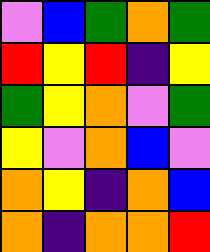[["violet", "blue", "green", "orange", "green"], ["red", "yellow", "red", "indigo", "yellow"], ["green", "yellow", "orange", "violet", "green"], ["yellow", "violet", "orange", "blue", "violet"], ["orange", "yellow", "indigo", "orange", "blue"], ["orange", "indigo", "orange", "orange", "red"]]